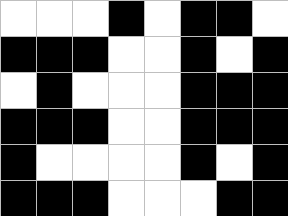[["white", "white", "white", "black", "white", "black", "black", "white"], ["black", "black", "black", "white", "white", "black", "white", "black"], ["white", "black", "white", "white", "white", "black", "black", "black"], ["black", "black", "black", "white", "white", "black", "black", "black"], ["black", "white", "white", "white", "white", "black", "white", "black"], ["black", "black", "black", "white", "white", "white", "black", "black"]]